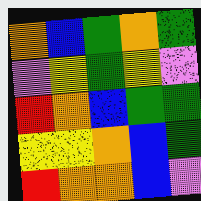[["orange", "blue", "green", "orange", "green"], ["violet", "yellow", "green", "yellow", "violet"], ["red", "orange", "blue", "green", "green"], ["yellow", "yellow", "orange", "blue", "green"], ["red", "orange", "orange", "blue", "violet"]]